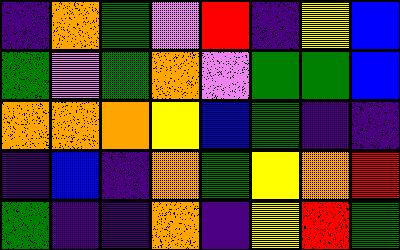[["indigo", "orange", "green", "violet", "red", "indigo", "yellow", "blue"], ["green", "violet", "green", "orange", "violet", "green", "green", "blue"], ["orange", "orange", "orange", "yellow", "blue", "green", "indigo", "indigo"], ["indigo", "blue", "indigo", "orange", "green", "yellow", "orange", "red"], ["green", "indigo", "indigo", "orange", "indigo", "yellow", "red", "green"]]